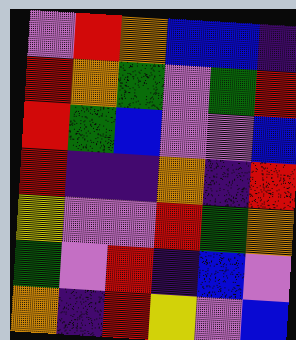[["violet", "red", "orange", "blue", "blue", "indigo"], ["red", "orange", "green", "violet", "green", "red"], ["red", "green", "blue", "violet", "violet", "blue"], ["red", "indigo", "indigo", "orange", "indigo", "red"], ["yellow", "violet", "violet", "red", "green", "orange"], ["green", "violet", "red", "indigo", "blue", "violet"], ["orange", "indigo", "red", "yellow", "violet", "blue"]]